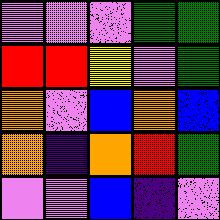[["violet", "violet", "violet", "green", "green"], ["red", "red", "yellow", "violet", "green"], ["orange", "violet", "blue", "orange", "blue"], ["orange", "indigo", "orange", "red", "green"], ["violet", "violet", "blue", "indigo", "violet"]]